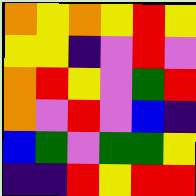[["orange", "yellow", "orange", "yellow", "red", "yellow"], ["yellow", "yellow", "indigo", "violet", "red", "violet"], ["orange", "red", "yellow", "violet", "green", "red"], ["orange", "violet", "red", "violet", "blue", "indigo"], ["blue", "green", "violet", "green", "green", "yellow"], ["indigo", "indigo", "red", "yellow", "red", "red"]]